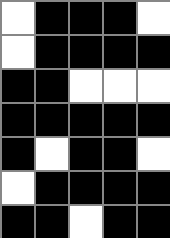[["white", "black", "black", "black", "white"], ["white", "black", "black", "black", "black"], ["black", "black", "white", "white", "white"], ["black", "black", "black", "black", "black"], ["black", "white", "black", "black", "white"], ["white", "black", "black", "black", "black"], ["black", "black", "white", "black", "black"]]